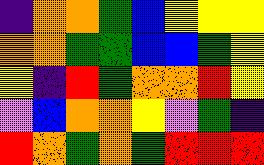[["indigo", "orange", "orange", "green", "blue", "yellow", "yellow", "yellow"], ["orange", "orange", "green", "green", "blue", "blue", "green", "yellow"], ["yellow", "indigo", "red", "green", "orange", "orange", "red", "yellow"], ["violet", "blue", "orange", "orange", "yellow", "violet", "green", "indigo"], ["red", "orange", "green", "orange", "green", "red", "red", "red"]]